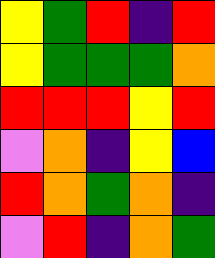[["yellow", "green", "red", "indigo", "red"], ["yellow", "green", "green", "green", "orange"], ["red", "red", "red", "yellow", "red"], ["violet", "orange", "indigo", "yellow", "blue"], ["red", "orange", "green", "orange", "indigo"], ["violet", "red", "indigo", "orange", "green"]]